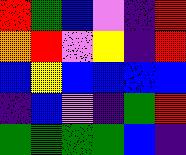[["red", "green", "blue", "violet", "indigo", "red"], ["orange", "red", "violet", "yellow", "indigo", "red"], ["blue", "yellow", "blue", "blue", "blue", "blue"], ["indigo", "blue", "violet", "indigo", "green", "red"], ["green", "green", "green", "green", "blue", "indigo"]]